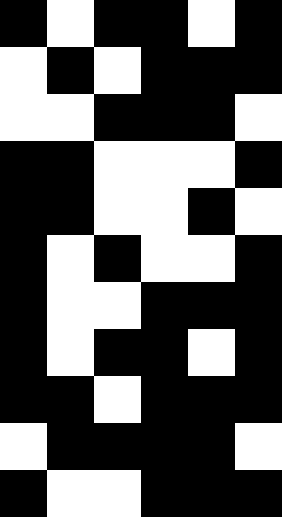[["black", "white", "black", "black", "white", "black"], ["white", "black", "white", "black", "black", "black"], ["white", "white", "black", "black", "black", "white"], ["black", "black", "white", "white", "white", "black"], ["black", "black", "white", "white", "black", "white"], ["black", "white", "black", "white", "white", "black"], ["black", "white", "white", "black", "black", "black"], ["black", "white", "black", "black", "white", "black"], ["black", "black", "white", "black", "black", "black"], ["white", "black", "black", "black", "black", "white"], ["black", "white", "white", "black", "black", "black"]]